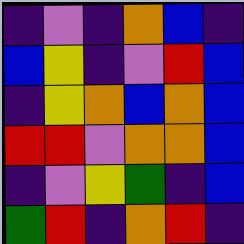[["indigo", "violet", "indigo", "orange", "blue", "indigo"], ["blue", "yellow", "indigo", "violet", "red", "blue"], ["indigo", "yellow", "orange", "blue", "orange", "blue"], ["red", "red", "violet", "orange", "orange", "blue"], ["indigo", "violet", "yellow", "green", "indigo", "blue"], ["green", "red", "indigo", "orange", "red", "indigo"]]